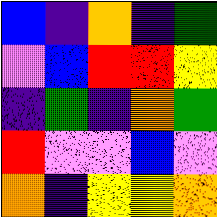[["blue", "indigo", "orange", "indigo", "green"], ["violet", "blue", "red", "red", "yellow"], ["indigo", "green", "indigo", "orange", "green"], ["red", "violet", "violet", "blue", "violet"], ["orange", "indigo", "yellow", "yellow", "orange"]]